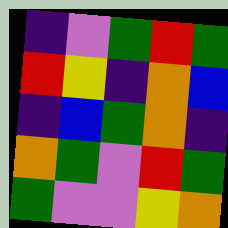[["indigo", "violet", "green", "red", "green"], ["red", "yellow", "indigo", "orange", "blue"], ["indigo", "blue", "green", "orange", "indigo"], ["orange", "green", "violet", "red", "green"], ["green", "violet", "violet", "yellow", "orange"]]